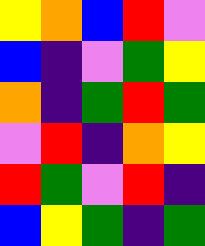[["yellow", "orange", "blue", "red", "violet"], ["blue", "indigo", "violet", "green", "yellow"], ["orange", "indigo", "green", "red", "green"], ["violet", "red", "indigo", "orange", "yellow"], ["red", "green", "violet", "red", "indigo"], ["blue", "yellow", "green", "indigo", "green"]]